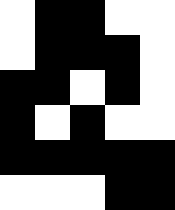[["white", "black", "black", "white", "white"], ["white", "black", "black", "black", "white"], ["black", "black", "white", "black", "white"], ["black", "white", "black", "white", "white"], ["black", "black", "black", "black", "black"], ["white", "white", "white", "black", "black"]]